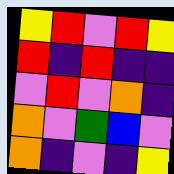[["yellow", "red", "violet", "red", "yellow"], ["red", "indigo", "red", "indigo", "indigo"], ["violet", "red", "violet", "orange", "indigo"], ["orange", "violet", "green", "blue", "violet"], ["orange", "indigo", "violet", "indigo", "yellow"]]